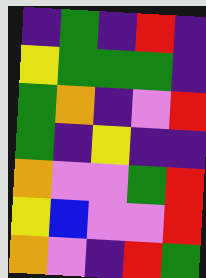[["indigo", "green", "indigo", "red", "indigo"], ["yellow", "green", "green", "green", "indigo"], ["green", "orange", "indigo", "violet", "red"], ["green", "indigo", "yellow", "indigo", "indigo"], ["orange", "violet", "violet", "green", "red"], ["yellow", "blue", "violet", "violet", "red"], ["orange", "violet", "indigo", "red", "green"]]